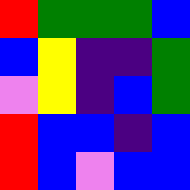[["red", "green", "green", "green", "blue"], ["blue", "yellow", "indigo", "indigo", "green"], ["violet", "yellow", "indigo", "blue", "green"], ["red", "blue", "blue", "indigo", "blue"], ["red", "blue", "violet", "blue", "blue"]]